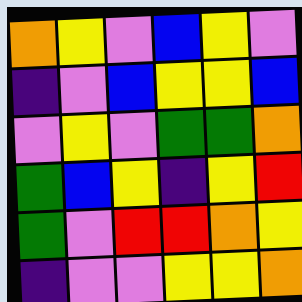[["orange", "yellow", "violet", "blue", "yellow", "violet"], ["indigo", "violet", "blue", "yellow", "yellow", "blue"], ["violet", "yellow", "violet", "green", "green", "orange"], ["green", "blue", "yellow", "indigo", "yellow", "red"], ["green", "violet", "red", "red", "orange", "yellow"], ["indigo", "violet", "violet", "yellow", "yellow", "orange"]]